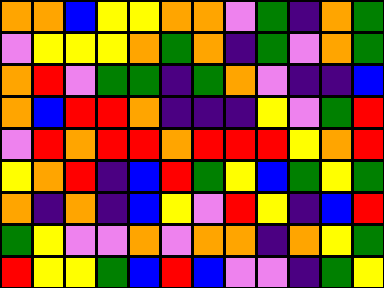[["orange", "orange", "blue", "yellow", "yellow", "orange", "orange", "violet", "green", "indigo", "orange", "green"], ["violet", "yellow", "yellow", "yellow", "orange", "green", "orange", "indigo", "green", "violet", "orange", "green"], ["orange", "red", "violet", "green", "green", "indigo", "green", "orange", "violet", "indigo", "indigo", "blue"], ["orange", "blue", "red", "red", "orange", "indigo", "indigo", "indigo", "yellow", "violet", "green", "red"], ["violet", "red", "orange", "red", "red", "orange", "red", "red", "red", "yellow", "orange", "red"], ["yellow", "orange", "red", "indigo", "blue", "red", "green", "yellow", "blue", "green", "yellow", "green"], ["orange", "indigo", "orange", "indigo", "blue", "yellow", "violet", "red", "yellow", "indigo", "blue", "red"], ["green", "yellow", "violet", "violet", "orange", "violet", "orange", "orange", "indigo", "orange", "yellow", "green"], ["red", "yellow", "yellow", "green", "blue", "red", "blue", "violet", "violet", "indigo", "green", "yellow"]]